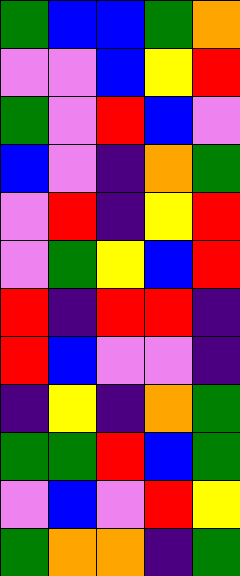[["green", "blue", "blue", "green", "orange"], ["violet", "violet", "blue", "yellow", "red"], ["green", "violet", "red", "blue", "violet"], ["blue", "violet", "indigo", "orange", "green"], ["violet", "red", "indigo", "yellow", "red"], ["violet", "green", "yellow", "blue", "red"], ["red", "indigo", "red", "red", "indigo"], ["red", "blue", "violet", "violet", "indigo"], ["indigo", "yellow", "indigo", "orange", "green"], ["green", "green", "red", "blue", "green"], ["violet", "blue", "violet", "red", "yellow"], ["green", "orange", "orange", "indigo", "green"]]